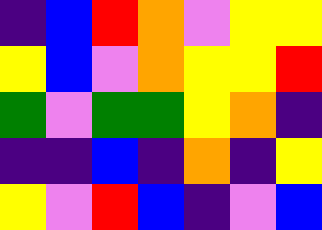[["indigo", "blue", "red", "orange", "violet", "yellow", "yellow"], ["yellow", "blue", "violet", "orange", "yellow", "yellow", "red"], ["green", "violet", "green", "green", "yellow", "orange", "indigo"], ["indigo", "indigo", "blue", "indigo", "orange", "indigo", "yellow"], ["yellow", "violet", "red", "blue", "indigo", "violet", "blue"]]